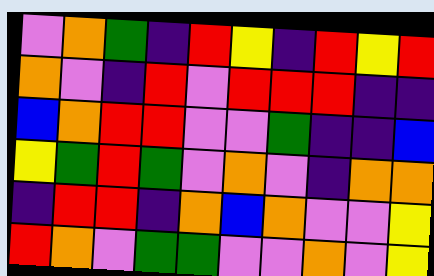[["violet", "orange", "green", "indigo", "red", "yellow", "indigo", "red", "yellow", "red"], ["orange", "violet", "indigo", "red", "violet", "red", "red", "red", "indigo", "indigo"], ["blue", "orange", "red", "red", "violet", "violet", "green", "indigo", "indigo", "blue"], ["yellow", "green", "red", "green", "violet", "orange", "violet", "indigo", "orange", "orange"], ["indigo", "red", "red", "indigo", "orange", "blue", "orange", "violet", "violet", "yellow"], ["red", "orange", "violet", "green", "green", "violet", "violet", "orange", "violet", "yellow"]]